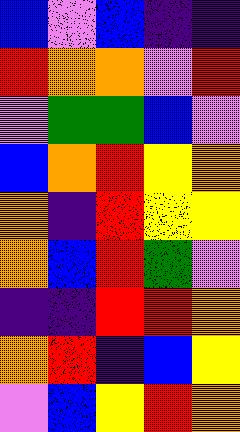[["blue", "violet", "blue", "indigo", "indigo"], ["red", "orange", "orange", "violet", "red"], ["violet", "green", "green", "blue", "violet"], ["blue", "orange", "red", "yellow", "orange"], ["orange", "indigo", "red", "yellow", "yellow"], ["orange", "blue", "red", "green", "violet"], ["indigo", "indigo", "red", "red", "orange"], ["orange", "red", "indigo", "blue", "yellow"], ["violet", "blue", "yellow", "red", "orange"]]